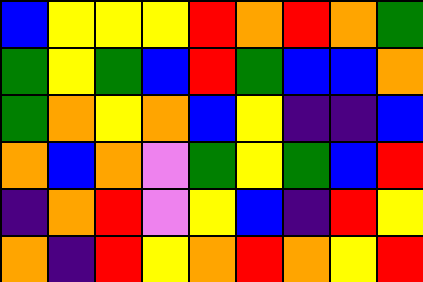[["blue", "yellow", "yellow", "yellow", "red", "orange", "red", "orange", "green"], ["green", "yellow", "green", "blue", "red", "green", "blue", "blue", "orange"], ["green", "orange", "yellow", "orange", "blue", "yellow", "indigo", "indigo", "blue"], ["orange", "blue", "orange", "violet", "green", "yellow", "green", "blue", "red"], ["indigo", "orange", "red", "violet", "yellow", "blue", "indigo", "red", "yellow"], ["orange", "indigo", "red", "yellow", "orange", "red", "orange", "yellow", "red"]]